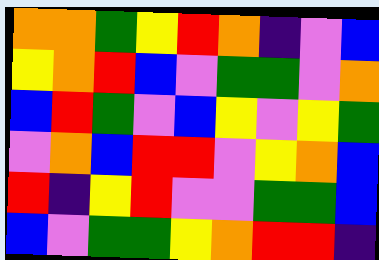[["orange", "orange", "green", "yellow", "red", "orange", "indigo", "violet", "blue"], ["yellow", "orange", "red", "blue", "violet", "green", "green", "violet", "orange"], ["blue", "red", "green", "violet", "blue", "yellow", "violet", "yellow", "green"], ["violet", "orange", "blue", "red", "red", "violet", "yellow", "orange", "blue"], ["red", "indigo", "yellow", "red", "violet", "violet", "green", "green", "blue"], ["blue", "violet", "green", "green", "yellow", "orange", "red", "red", "indigo"]]